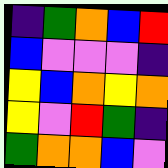[["indigo", "green", "orange", "blue", "red"], ["blue", "violet", "violet", "violet", "indigo"], ["yellow", "blue", "orange", "yellow", "orange"], ["yellow", "violet", "red", "green", "indigo"], ["green", "orange", "orange", "blue", "violet"]]